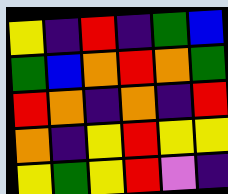[["yellow", "indigo", "red", "indigo", "green", "blue"], ["green", "blue", "orange", "red", "orange", "green"], ["red", "orange", "indigo", "orange", "indigo", "red"], ["orange", "indigo", "yellow", "red", "yellow", "yellow"], ["yellow", "green", "yellow", "red", "violet", "indigo"]]